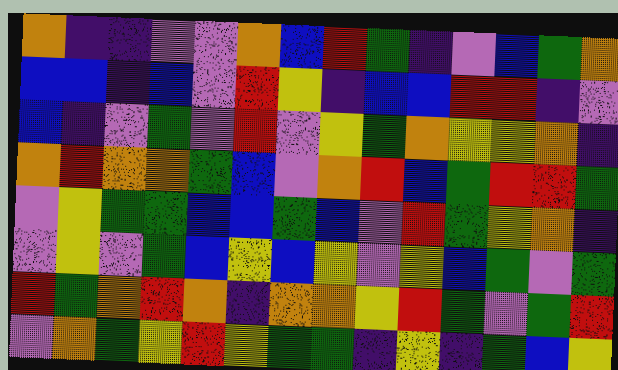[["orange", "indigo", "indigo", "violet", "violet", "orange", "blue", "red", "green", "indigo", "violet", "blue", "green", "orange"], ["blue", "blue", "indigo", "blue", "violet", "red", "yellow", "indigo", "blue", "blue", "red", "red", "indigo", "violet"], ["blue", "indigo", "violet", "green", "violet", "red", "violet", "yellow", "green", "orange", "yellow", "yellow", "orange", "indigo"], ["orange", "red", "orange", "orange", "green", "blue", "violet", "orange", "red", "blue", "green", "red", "red", "green"], ["violet", "yellow", "green", "green", "blue", "blue", "green", "blue", "violet", "red", "green", "yellow", "orange", "indigo"], ["violet", "yellow", "violet", "green", "blue", "yellow", "blue", "yellow", "violet", "yellow", "blue", "green", "violet", "green"], ["red", "green", "orange", "red", "orange", "indigo", "orange", "orange", "yellow", "red", "green", "violet", "green", "red"], ["violet", "orange", "green", "yellow", "red", "yellow", "green", "green", "indigo", "yellow", "indigo", "green", "blue", "yellow"]]